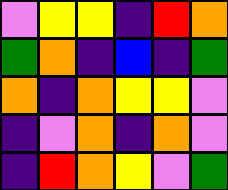[["violet", "yellow", "yellow", "indigo", "red", "orange"], ["green", "orange", "indigo", "blue", "indigo", "green"], ["orange", "indigo", "orange", "yellow", "yellow", "violet"], ["indigo", "violet", "orange", "indigo", "orange", "violet"], ["indigo", "red", "orange", "yellow", "violet", "green"]]